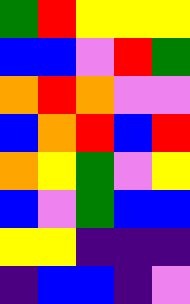[["green", "red", "yellow", "yellow", "yellow"], ["blue", "blue", "violet", "red", "green"], ["orange", "red", "orange", "violet", "violet"], ["blue", "orange", "red", "blue", "red"], ["orange", "yellow", "green", "violet", "yellow"], ["blue", "violet", "green", "blue", "blue"], ["yellow", "yellow", "indigo", "indigo", "indigo"], ["indigo", "blue", "blue", "indigo", "violet"]]